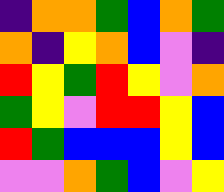[["indigo", "orange", "orange", "green", "blue", "orange", "green"], ["orange", "indigo", "yellow", "orange", "blue", "violet", "indigo"], ["red", "yellow", "green", "red", "yellow", "violet", "orange"], ["green", "yellow", "violet", "red", "red", "yellow", "blue"], ["red", "green", "blue", "blue", "blue", "yellow", "blue"], ["violet", "violet", "orange", "green", "blue", "violet", "yellow"]]